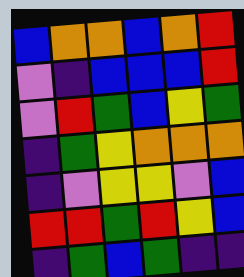[["blue", "orange", "orange", "blue", "orange", "red"], ["violet", "indigo", "blue", "blue", "blue", "red"], ["violet", "red", "green", "blue", "yellow", "green"], ["indigo", "green", "yellow", "orange", "orange", "orange"], ["indigo", "violet", "yellow", "yellow", "violet", "blue"], ["red", "red", "green", "red", "yellow", "blue"], ["indigo", "green", "blue", "green", "indigo", "indigo"]]